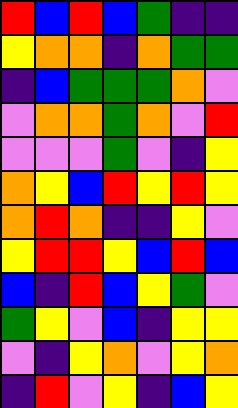[["red", "blue", "red", "blue", "green", "indigo", "indigo"], ["yellow", "orange", "orange", "indigo", "orange", "green", "green"], ["indigo", "blue", "green", "green", "green", "orange", "violet"], ["violet", "orange", "orange", "green", "orange", "violet", "red"], ["violet", "violet", "violet", "green", "violet", "indigo", "yellow"], ["orange", "yellow", "blue", "red", "yellow", "red", "yellow"], ["orange", "red", "orange", "indigo", "indigo", "yellow", "violet"], ["yellow", "red", "red", "yellow", "blue", "red", "blue"], ["blue", "indigo", "red", "blue", "yellow", "green", "violet"], ["green", "yellow", "violet", "blue", "indigo", "yellow", "yellow"], ["violet", "indigo", "yellow", "orange", "violet", "yellow", "orange"], ["indigo", "red", "violet", "yellow", "indigo", "blue", "yellow"]]